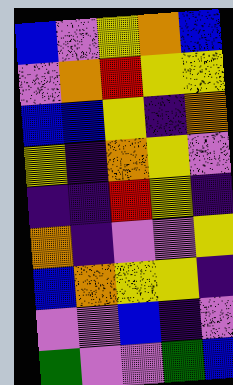[["blue", "violet", "yellow", "orange", "blue"], ["violet", "orange", "red", "yellow", "yellow"], ["blue", "blue", "yellow", "indigo", "orange"], ["yellow", "indigo", "orange", "yellow", "violet"], ["indigo", "indigo", "red", "yellow", "indigo"], ["orange", "indigo", "violet", "violet", "yellow"], ["blue", "orange", "yellow", "yellow", "indigo"], ["violet", "violet", "blue", "indigo", "violet"], ["green", "violet", "violet", "green", "blue"]]